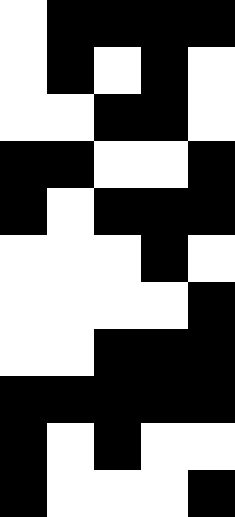[["white", "black", "black", "black", "black"], ["white", "black", "white", "black", "white"], ["white", "white", "black", "black", "white"], ["black", "black", "white", "white", "black"], ["black", "white", "black", "black", "black"], ["white", "white", "white", "black", "white"], ["white", "white", "white", "white", "black"], ["white", "white", "black", "black", "black"], ["black", "black", "black", "black", "black"], ["black", "white", "black", "white", "white"], ["black", "white", "white", "white", "black"]]